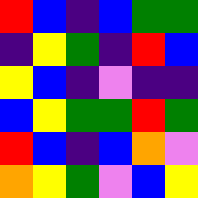[["red", "blue", "indigo", "blue", "green", "green"], ["indigo", "yellow", "green", "indigo", "red", "blue"], ["yellow", "blue", "indigo", "violet", "indigo", "indigo"], ["blue", "yellow", "green", "green", "red", "green"], ["red", "blue", "indigo", "blue", "orange", "violet"], ["orange", "yellow", "green", "violet", "blue", "yellow"]]